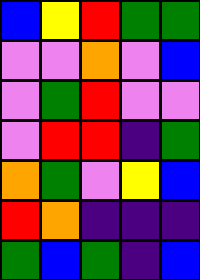[["blue", "yellow", "red", "green", "green"], ["violet", "violet", "orange", "violet", "blue"], ["violet", "green", "red", "violet", "violet"], ["violet", "red", "red", "indigo", "green"], ["orange", "green", "violet", "yellow", "blue"], ["red", "orange", "indigo", "indigo", "indigo"], ["green", "blue", "green", "indigo", "blue"]]